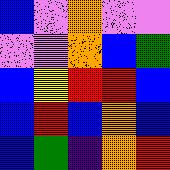[["blue", "violet", "orange", "violet", "violet"], ["violet", "violet", "orange", "blue", "green"], ["blue", "yellow", "red", "red", "blue"], ["blue", "red", "blue", "orange", "blue"], ["blue", "green", "indigo", "orange", "red"]]